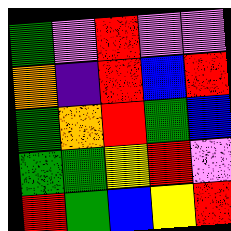[["green", "violet", "red", "violet", "violet"], ["orange", "indigo", "red", "blue", "red"], ["green", "orange", "red", "green", "blue"], ["green", "green", "yellow", "red", "violet"], ["red", "green", "blue", "yellow", "red"]]